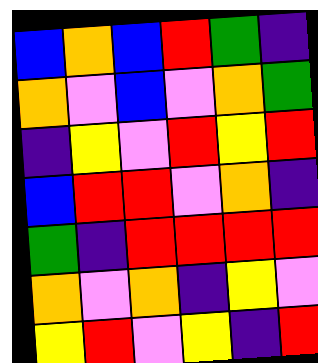[["blue", "orange", "blue", "red", "green", "indigo"], ["orange", "violet", "blue", "violet", "orange", "green"], ["indigo", "yellow", "violet", "red", "yellow", "red"], ["blue", "red", "red", "violet", "orange", "indigo"], ["green", "indigo", "red", "red", "red", "red"], ["orange", "violet", "orange", "indigo", "yellow", "violet"], ["yellow", "red", "violet", "yellow", "indigo", "red"]]